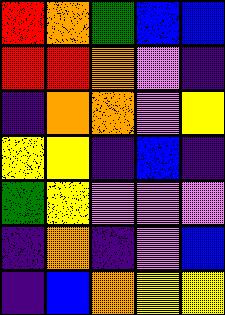[["red", "orange", "green", "blue", "blue"], ["red", "red", "orange", "violet", "indigo"], ["indigo", "orange", "orange", "violet", "yellow"], ["yellow", "yellow", "indigo", "blue", "indigo"], ["green", "yellow", "violet", "violet", "violet"], ["indigo", "orange", "indigo", "violet", "blue"], ["indigo", "blue", "orange", "yellow", "yellow"]]